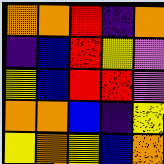[["orange", "orange", "red", "indigo", "orange"], ["indigo", "blue", "red", "yellow", "violet"], ["yellow", "blue", "red", "red", "violet"], ["orange", "orange", "blue", "indigo", "yellow"], ["yellow", "orange", "yellow", "blue", "orange"]]